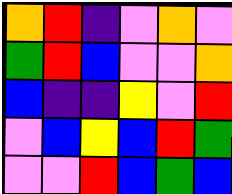[["orange", "red", "indigo", "violet", "orange", "violet"], ["green", "red", "blue", "violet", "violet", "orange"], ["blue", "indigo", "indigo", "yellow", "violet", "red"], ["violet", "blue", "yellow", "blue", "red", "green"], ["violet", "violet", "red", "blue", "green", "blue"]]